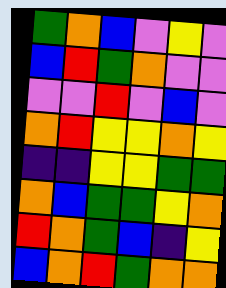[["green", "orange", "blue", "violet", "yellow", "violet"], ["blue", "red", "green", "orange", "violet", "violet"], ["violet", "violet", "red", "violet", "blue", "violet"], ["orange", "red", "yellow", "yellow", "orange", "yellow"], ["indigo", "indigo", "yellow", "yellow", "green", "green"], ["orange", "blue", "green", "green", "yellow", "orange"], ["red", "orange", "green", "blue", "indigo", "yellow"], ["blue", "orange", "red", "green", "orange", "orange"]]